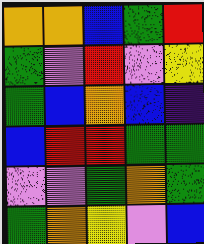[["orange", "orange", "blue", "green", "red"], ["green", "violet", "red", "violet", "yellow"], ["green", "blue", "orange", "blue", "indigo"], ["blue", "red", "red", "green", "green"], ["violet", "violet", "green", "orange", "green"], ["green", "orange", "yellow", "violet", "blue"]]